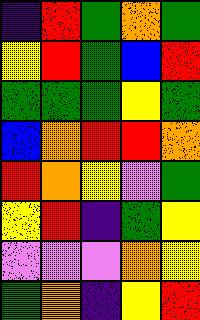[["indigo", "red", "green", "orange", "green"], ["yellow", "red", "green", "blue", "red"], ["green", "green", "green", "yellow", "green"], ["blue", "orange", "red", "red", "orange"], ["red", "orange", "yellow", "violet", "green"], ["yellow", "red", "indigo", "green", "yellow"], ["violet", "violet", "violet", "orange", "yellow"], ["green", "orange", "indigo", "yellow", "red"]]